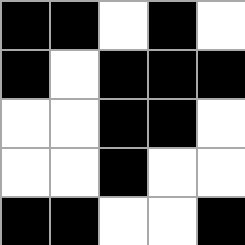[["black", "black", "white", "black", "white"], ["black", "white", "black", "black", "black"], ["white", "white", "black", "black", "white"], ["white", "white", "black", "white", "white"], ["black", "black", "white", "white", "black"]]